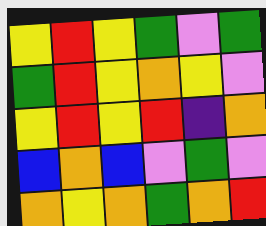[["yellow", "red", "yellow", "green", "violet", "green"], ["green", "red", "yellow", "orange", "yellow", "violet"], ["yellow", "red", "yellow", "red", "indigo", "orange"], ["blue", "orange", "blue", "violet", "green", "violet"], ["orange", "yellow", "orange", "green", "orange", "red"]]